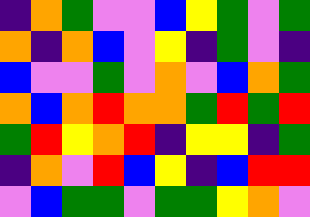[["indigo", "orange", "green", "violet", "violet", "blue", "yellow", "green", "violet", "green"], ["orange", "indigo", "orange", "blue", "violet", "yellow", "indigo", "green", "violet", "indigo"], ["blue", "violet", "violet", "green", "violet", "orange", "violet", "blue", "orange", "green"], ["orange", "blue", "orange", "red", "orange", "orange", "green", "red", "green", "red"], ["green", "red", "yellow", "orange", "red", "indigo", "yellow", "yellow", "indigo", "green"], ["indigo", "orange", "violet", "red", "blue", "yellow", "indigo", "blue", "red", "red"], ["violet", "blue", "green", "green", "violet", "green", "green", "yellow", "orange", "violet"]]